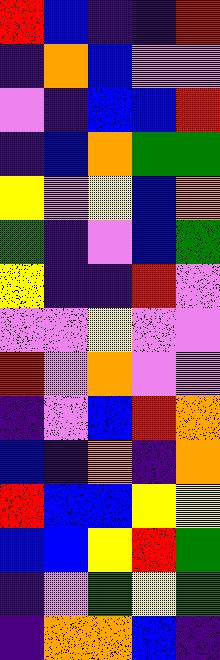[["red", "blue", "indigo", "indigo", "red"], ["indigo", "orange", "blue", "violet", "violet"], ["violet", "indigo", "blue", "blue", "red"], ["indigo", "blue", "orange", "green", "green"], ["yellow", "violet", "yellow", "blue", "orange"], ["green", "indigo", "violet", "blue", "green"], ["yellow", "indigo", "indigo", "red", "violet"], ["violet", "violet", "yellow", "violet", "violet"], ["red", "violet", "orange", "violet", "violet"], ["indigo", "violet", "blue", "red", "orange"], ["blue", "indigo", "orange", "indigo", "orange"], ["red", "blue", "blue", "yellow", "yellow"], ["blue", "blue", "yellow", "red", "green"], ["indigo", "violet", "green", "yellow", "green"], ["indigo", "orange", "orange", "blue", "indigo"]]